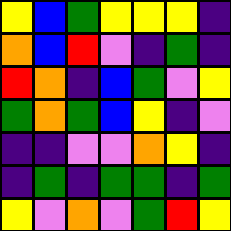[["yellow", "blue", "green", "yellow", "yellow", "yellow", "indigo"], ["orange", "blue", "red", "violet", "indigo", "green", "indigo"], ["red", "orange", "indigo", "blue", "green", "violet", "yellow"], ["green", "orange", "green", "blue", "yellow", "indigo", "violet"], ["indigo", "indigo", "violet", "violet", "orange", "yellow", "indigo"], ["indigo", "green", "indigo", "green", "green", "indigo", "green"], ["yellow", "violet", "orange", "violet", "green", "red", "yellow"]]